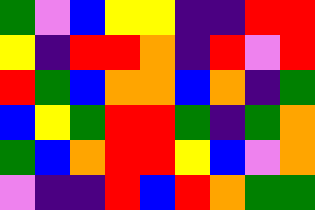[["green", "violet", "blue", "yellow", "yellow", "indigo", "indigo", "red", "red"], ["yellow", "indigo", "red", "red", "orange", "indigo", "red", "violet", "red"], ["red", "green", "blue", "orange", "orange", "blue", "orange", "indigo", "green"], ["blue", "yellow", "green", "red", "red", "green", "indigo", "green", "orange"], ["green", "blue", "orange", "red", "red", "yellow", "blue", "violet", "orange"], ["violet", "indigo", "indigo", "red", "blue", "red", "orange", "green", "green"]]